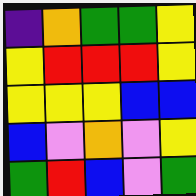[["indigo", "orange", "green", "green", "yellow"], ["yellow", "red", "red", "red", "yellow"], ["yellow", "yellow", "yellow", "blue", "blue"], ["blue", "violet", "orange", "violet", "yellow"], ["green", "red", "blue", "violet", "green"]]